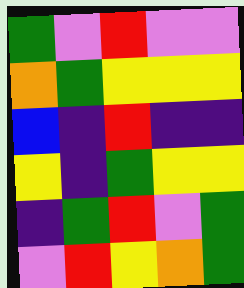[["green", "violet", "red", "violet", "violet"], ["orange", "green", "yellow", "yellow", "yellow"], ["blue", "indigo", "red", "indigo", "indigo"], ["yellow", "indigo", "green", "yellow", "yellow"], ["indigo", "green", "red", "violet", "green"], ["violet", "red", "yellow", "orange", "green"]]